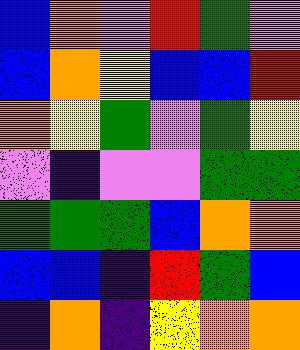[["blue", "orange", "violet", "red", "green", "violet"], ["blue", "orange", "yellow", "blue", "blue", "red"], ["orange", "yellow", "green", "violet", "green", "yellow"], ["violet", "indigo", "violet", "violet", "green", "green"], ["green", "green", "green", "blue", "orange", "orange"], ["blue", "blue", "indigo", "red", "green", "blue"], ["indigo", "orange", "indigo", "yellow", "orange", "orange"]]